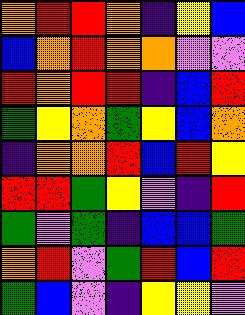[["orange", "red", "red", "orange", "indigo", "yellow", "blue"], ["blue", "orange", "red", "orange", "orange", "violet", "violet"], ["red", "orange", "red", "red", "indigo", "blue", "red"], ["green", "yellow", "orange", "green", "yellow", "blue", "orange"], ["indigo", "orange", "orange", "red", "blue", "red", "yellow"], ["red", "red", "green", "yellow", "violet", "indigo", "red"], ["green", "violet", "green", "indigo", "blue", "blue", "green"], ["orange", "red", "violet", "green", "red", "blue", "red"], ["green", "blue", "violet", "indigo", "yellow", "yellow", "violet"]]